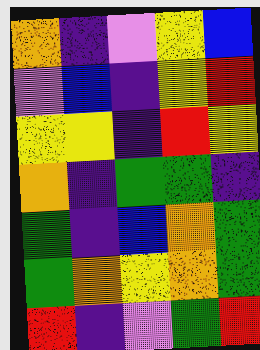[["orange", "indigo", "violet", "yellow", "blue"], ["violet", "blue", "indigo", "yellow", "red"], ["yellow", "yellow", "indigo", "red", "yellow"], ["orange", "indigo", "green", "green", "indigo"], ["green", "indigo", "blue", "orange", "green"], ["green", "orange", "yellow", "orange", "green"], ["red", "indigo", "violet", "green", "red"]]